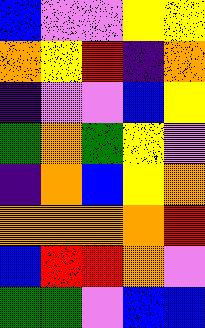[["blue", "violet", "violet", "yellow", "yellow"], ["orange", "yellow", "red", "indigo", "orange"], ["indigo", "violet", "violet", "blue", "yellow"], ["green", "orange", "green", "yellow", "violet"], ["indigo", "orange", "blue", "yellow", "orange"], ["orange", "orange", "orange", "orange", "red"], ["blue", "red", "red", "orange", "violet"], ["green", "green", "violet", "blue", "blue"]]